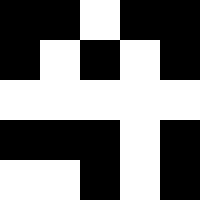[["black", "black", "white", "black", "black"], ["black", "white", "black", "white", "black"], ["white", "white", "white", "white", "white"], ["black", "black", "black", "white", "black"], ["white", "white", "black", "white", "black"]]